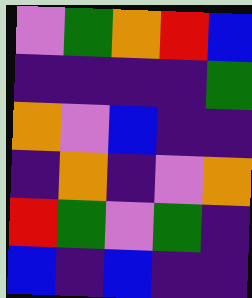[["violet", "green", "orange", "red", "blue"], ["indigo", "indigo", "indigo", "indigo", "green"], ["orange", "violet", "blue", "indigo", "indigo"], ["indigo", "orange", "indigo", "violet", "orange"], ["red", "green", "violet", "green", "indigo"], ["blue", "indigo", "blue", "indigo", "indigo"]]